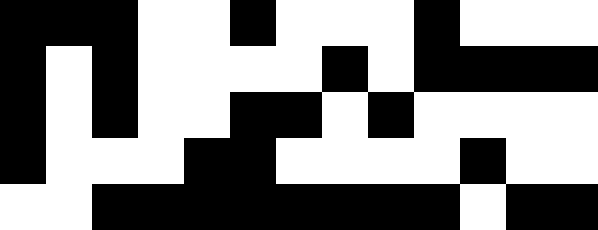[["black", "black", "black", "white", "white", "black", "white", "white", "white", "black", "white", "white", "white"], ["black", "white", "black", "white", "white", "white", "white", "black", "white", "black", "black", "black", "black"], ["black", "white", "black", "white", "white", "black", "black", "white", "black", "white", "white", "white", "white"], ["black", "white", "white", "white", "black", "black", "white", "white", "white", "white", "black", "white", "white"], ["white", "white", "black", "black", "black", "black", "black", "black", "black", "black", "white", "black", "black"]]